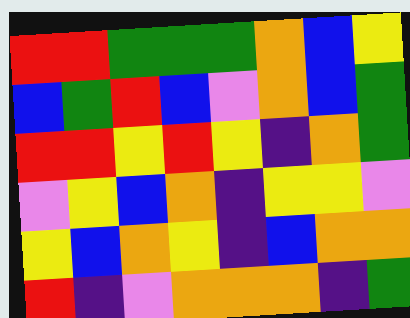[["red", "red", "green", "green", "green", "orange", "blue", "yellow"], ["blue", "green", "red", "blue", "violet", "orange", "blue", "green"], ["red", "red", "yellow", "red", "yellow", "indigo", "orange", "green"], ["violet", "yellow", "blue", "orange", "indigo", "yellow", "yellow", "violet"], ["yellow", "blue", "orange", "yellow", "indigo", "blue", "orange", "orange"], ["red", "indigo", "violet", "orange", "orange", "orange", "indigo", "green"]]